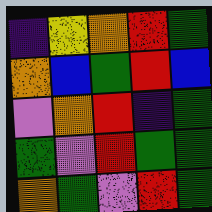[["indigo", "yellow", "orange", "red", "green"], ["orange", "blue", "green", "red", "blue"], ["violet", "orange", "red", "indigo", "green"], ["green", "violet", "red", "green", "green"], ["orange", "green", "violet", "red", "green"]]